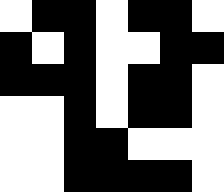[["white", "black", "black", "white", "black", "black", "white"], ["black", "white", "black", "white", "white", "black", "black"], ["black", "black", "black", "white", "black", "black", "white"], ["white", "white", "black", "white", "black", "black", "white"], ["white", "white", "black", "black", "white", "white", "white"], ["white", "white", "black", "black", "black", "black", "white"]]